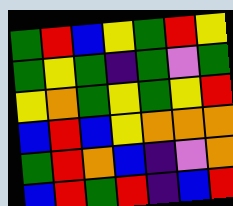[["green", "red", "blue", "yellow", "green", "red", "yellow"], ["green", "yellow", "green", "indigo", "green", "violet", "green"], ["yellow", "orange", "green", "yellow", "green", "yellow", "red"], ["blue", "red", "blue", "yellow", "orange", "orange", "orange"], ["green", "red", "orange", "blue", "indigo", "violet", "orange"], ["blue", "red", "green", "red", "indigo", "blue", "red"]]